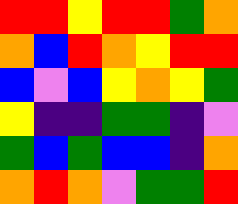[["red", "red", "yellow", "red", "red", "green", "orange"], ["orange", "blue", "red", "orange", "yellow", "red", "red"], ["blue", "violet", "blue", "yellow", "orange", "yellow", "green"], ["yellow", "indigo", "indigo", "green", "green", "indigo", "violet"], ["green", "blue", "green", "blue", "blue", "indigo", "orange"], ["orange", "red", "orange", "violet", "green", "green", "red"]]